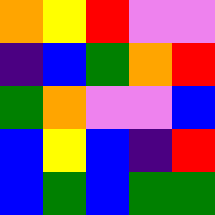[["orange", "yellow", "red", "violet", "violet"], ["indigo", "blue", "green", "orange", "red"], ["green", "orange", "violet", "violet", "blue"], ["blue", "yellow", "blue", "indigo", "red"], ["blue", "green", "blue", "green", "green"]]